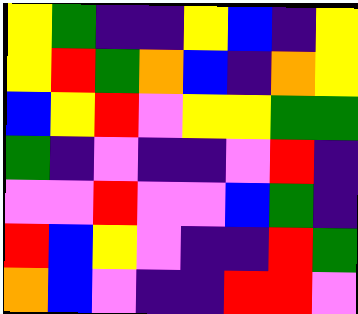[["yellow", "green", "indigo", "indigo", "yellow", "blue", "indigo", "yellow"], ["yellow", "red", "green", "orange", "blue", "indigo", "orange", "yellow"], ["blue", "yellow", "red", "violet", "yellow", "yellow", "green", "green"], ["green", "indigo", "violet", "indigo", "indigo", "violet", "red", "indigo"], ["violet", "violet", "red", "violet", "violet", "blue", "green", "indigo"], ["red", "blue", "yellow", "violet", "indigo", "indigo", "red", "green"], ["orange", "blue", "violet", "indigo", "indigo", "red", "red", "violet"]]